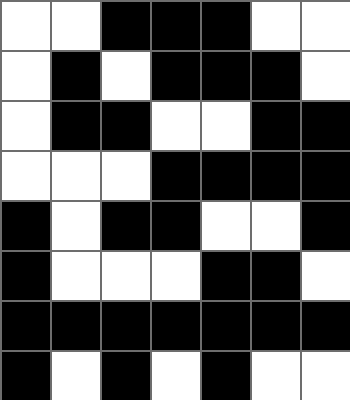[["white", "white", "black", "black", "black", "white", "white"], ["white", "black", "white", "black", "black", "black", "white"], ["white", "black", "black", "white", "white", "black", "black"], ["white", "white", "white", "black", "black", "black", "black"], ["black", "white", "black", "black", "white", "white", "black"], ["black", "white", "white", "white", "black", "black", "white"], ["black", "black", "black", "black", "black", "black", "black"], ["black", "white", "black", "white", "black", "white", "white"]]